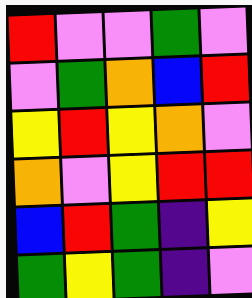[["red", "violet", "violet", "green", "violet"], ["violet", "green", "orange", "blue", "red"], ["yellow", "red", "yellow", "orange", "violet"], ["orange", "violet", "yellow", "red", "red"], ["blue", "red", "green", "indigo", "yellow"], ["green", "yellow", "green", "indigo", "violet"]]